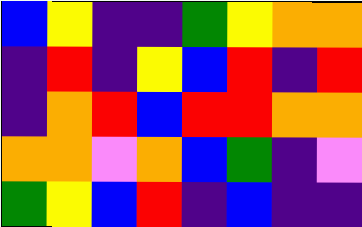[["blue", "yellow", "indigo", "indigo", "green", "yellow", "orange", "orange"], ["indigo", "red", "indigo", "yellow", "blue", "red", "indigo", "red"], ["indigo", "orange", "red", "blue", "red", "red", "orange", "orange"], ["orange", "orange", "violet", "orange", "blue", "green", "indigo", "violet"], ["green", "yellow", "blue", "red", "indigo", "blue", "indigo", "indigo"]]